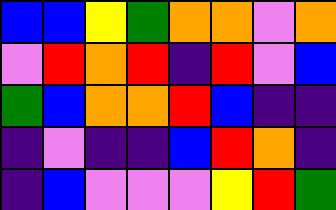[["blue", "blue", "yellow", "green", "orange", "orange", "violet", "orange"], ["violet", "red", "orange", "red", "indigo", "red", "violet", "blue"], ["green", "blue", "orange", "orange", "red", "blue", "indigo", "indigo"], ["indigo", "violet", "indigo", "indigo", "blue", "red", "orange", "indigo"], ["indigo", "blue", "violet", "violet", "violet", "yellow", "red", "green"]]